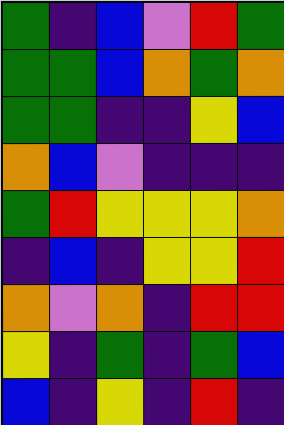[["green", "indigo", "blue", "violet", "red", "green"], ["green", "green", "blue", "orange", "green", "orange"], ["green", "green", "indigo", "indigo", "yellow", "blue"], ["orange", "blue", "violet", "indigo", "indigo", "indigo"], ["green", "red", "yellow", "yellow", "yellow", "orange"], ["indigo", "blue", "indigo", "yellow", "yellow", "red"], ["orange", "violet", "orange", "indigo", "red", "red"], ["yellow", "indigo", "green", "indigo", "green", "blue"], ["blue", "indigo", "yellow", "indigo", "red", "indigo"]]